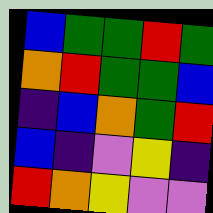[["blue", "green", "green", "red", "green"], ["orange", "red", "green", "green", "blue"], ["indigo", "blue", "orange", "green", "red"], ["blue", "indigo", "violet", "yellow", "indigo"], ["red", "orange", "yellow", "violet", "violet"]]